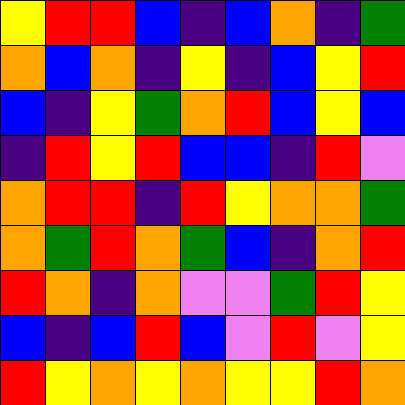[["yellow", "red", "red", "blue", "indigo", "blue", "orange", "indigo", "green"], ["orange", "blue", "orange", "indigo", "yellow", "indigo", "blue", "yellow", "red"], ["blue", "indigo", "yellow", "green", "orange", "red", "blue", "yellow", "blue"], ["indigo", "red", "yellow", "red", "blue", "blue", "indigo", "red", "violet"], ["orange", "red", "red", "indigo", "red", "yellow", "orange", "orange", "green"], ["orange", "green", "red", "orange", "green", "blue", "indigo", "orange", "red"], ["red", "orange", "indigo", "orange", "violet", "violet", "green", "red", "yellow"], ["blue", "indigo", "blue", "red", "blue", "violet", "red", "violet", "yellow"], ["red", "yellow", "orange", "yellow", "orange", "yellow", "yellow", "red", "orange"]]